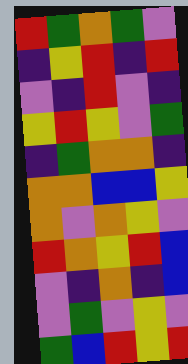[["red", "green", "orange", "green", "violet"], ["indigo", "yellow", "red", "indigo", "red"], ["violet", "indigo", "red", "violet", "indigo"], ["yellow", "red", "yellow", "violet", "green"], ["indigo", "green", "orange", "orange", "indigo"], ["orange", "orange", "blue", "blue", "yellow"], ["orange", "violet", "orange", "yellow", "violet"], ["red", "orange", "yellow", "red", "blue"], ["violet", "indigo", "orange", "indigo", "blue"], ["violet", "green", "violet", "yellow", "violet"], ["green", "blue", "red", "yellow", "red"]]